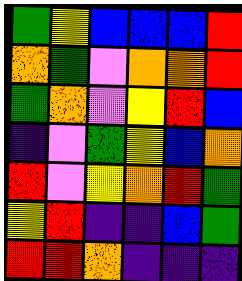[["green", "yellow", "blue", "blue", "blue", "red"], ["orange", "green", "violet", "orange", "orange", "red"], ["green", "orange", "violet", "yellow", "red", "blue"], ["indigo", "violet", "green", "yellow", "blue", "orange"], ["red", "violet", "yellow", "orange", "red", "green"], ["yellow", "red", "indigo", "indigo", "blue", "green"], ["red", "red", "orange", "indigo", "indigo", "indigo"]]